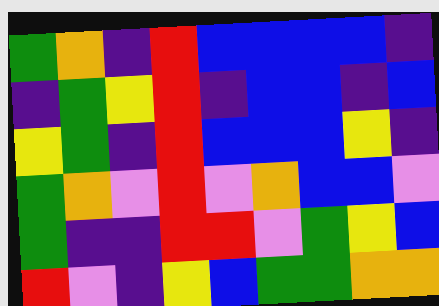[["green", "orange", "indigo", "red", "blue", "blue", "blue", "blue", "indigo"], ["indigo", "green", "yellow", "red", "indigo", "blue", "blue", "indigo", "blue"], ["yellow", "green", "indigo", "red", "blue", "blue", "blue", "yellow", "indigo"], ["green", "orange", "violet", "red", "violet", "orange", "blue", "blue", "violet"], ["green", "indigo", "indigo", "red", "red", "violet", "green", "yellow", "blue"], ["red", "violet", "indigo", "yellow", "blue", "green", "green", "orange", "orange"]]